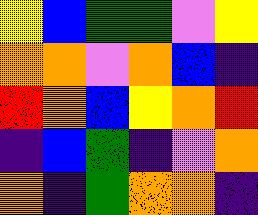[["yellow", "blue", "green", "green", "violet", "yellow"], ["orange", "orange", "violet", "orange", "blue", "indigo"], ["red", "orange", "blue", "yellow", "orange", "red"], ["indigo", "blue", "green", "indigo", "violet", "orange"], ["orange", "indigo", "green", "orange", "orange", "indigo"]]